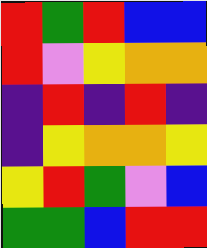[["red", "green", "red", "blue", "blue"], ["red", "violet", "yellow", "orange", "orange"], ["indigo", "red", "indigo", "red", "indigo"], ["indigo", "yellow", "orange", "orange", "yellow"], ["yellow", "red", "green", "violet", "blue"], ["green", "green", "blue", "red", "red"]]